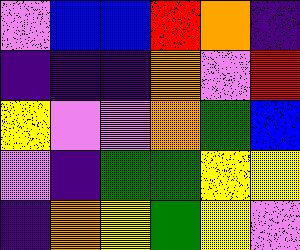[["violet", "blue", "blue", "red", "orange", "indigo"], ["indigo", "indigo", "indigo", "orange", "violet", "red"], ["yellow", "violet", "violet", "orange", "green", "blue"], ["violet", "indigo", "green", "green", "yellow", "yellow"], ["indigo", "orange", "yellow", "green", "yellow", "violet"]]